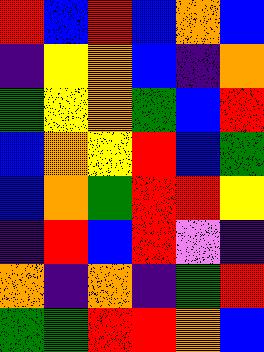[["red", "blue", "red", "blue", "orange", "blue"], ["indigo", "yellow", "orange", "blue", "indigo", "orange"], ["green", "yellow", "orange", "green", "blue", "red"], ["blue", "orange", "yellow", "red", "blue", "green"], ["blue", "orange", "green", "red", "red", "yellow"], ["indigo", "red", "blue", "red", "violet", "indigo"], ["orange", "indigo", "orange", "indigo", "green", "red"], ["green", "green", "red", "red", "orange", "blue"]]